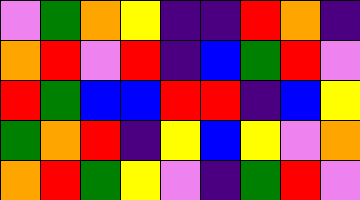[["violet", "green", "orange", "yellow", "indigo", "indigo", "red", "orange", "indigo"], ["orange", "red", "violet", "red", "indigo", "blue", "green", "red", "violet"], ["red", "green", "blue", "blue", "red", "red", "indigo", "blue", "yellow"], ["green", "orange", "red", "indigo", "yellow", "blue", "yellow", "violet", "orange"], ["orange", "red", "green", "yellow", "violet", "indigo", "green", "red", "violet"]]